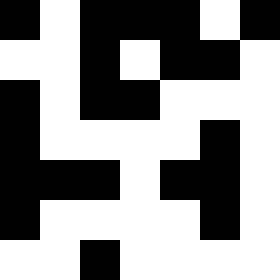[["black", "white", "black", "black", "black", "white", "black"], ["white", "white", "black", "white", "black", "black", "white"], ["black", "white", "black", "black", "white", "white", "white"], ["black", "white", "white", "white", "white", "black", "white"], ["black", "black", "black", "white", "black", "black", "white"], ["black", "white", "white", "white", "white", "black", "white"], ["white", "white", "black", "white", "white", "white", "white"]]